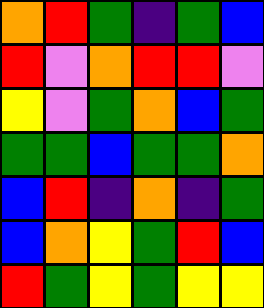[["orange", "red", "green", "indigo", "green", "blue"], ["red", "violet", "orange", "red", "red", "violet"], ["yellow", "violet", "green", "orange", "blue", "green"], ["green", "green", "blue", "green", "green", "orange"], ["blue", "red", "indigo", "orange", "indigo", "green"], ["blue", "orange", "yellow", "green", "red", "blue"], ["red", "green", "yellow", "green", "yellow", "yellow"]]